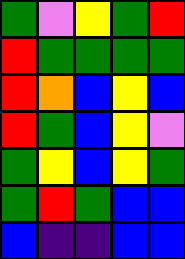[["green", "violet", "yellow", "green", "red"], ["red", "green", "green", "green", "green"], ["red", "orange", "blue", "yellow", "blue"], ["red", "green", "blue", "yellow", "violet"], ["green", "yellow", "blue", "yellow", "green"], ["green", "red", "green", "blue", "blue"], ["blue", "indigo", "indigo", "blue", "blue"]]